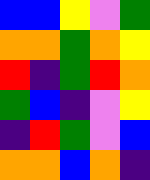[["blue", "blue", "yellow", "violet", "green"], ["orange", "orange", "green", "orange", "yellow"], ["red", "indigo", "green", "red", "orange"], ["green", "blue", "indigo", "violet", "yellow"], ["indigo", "red", "green", "violet", "blue"], ["orange", "orange", "blue", "orange", "indigo"]]